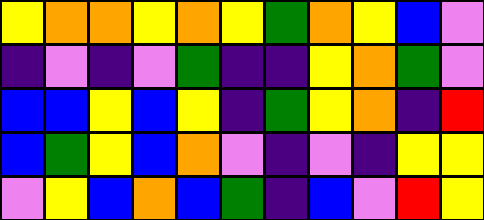[["yellow", "orange", "orange", "yellow", "orange", "yellow", "green", "orange", "yellow", "blue", "violet"], ["indigo", "violet", "indigo", "violet", "green", "indigo", "indigo", "yellow", "orange", "green", "violet"], ["blue", "blue", "yellow", "blue", "yellow", "indigo", "green", "yellow", "orange", "indigo", "red"], ["blue", "green", "yellow", "blue", "orange", "violet", "indigo", "violet", "indigo", "yellow", "yellow"], ["violet", "yellow", "blue", "orange", "blue", "green", "indigo", "blue", "violet", "red", "yellow"]]